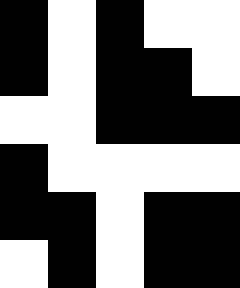[["black", "white", "black", "white", "white"], ["black", "white", "black", "black", "white"], ["white", "white", "black", "black", "black"], ["black", "white", "white", "white", "white"], ["black", "black", "white", "black", "black"], ["white", "black", "white", "black", "black"]]